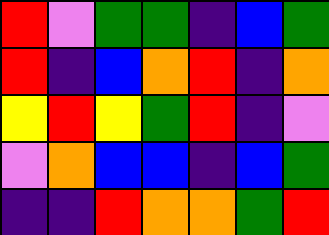[["red", "violet", "green", "green", "indigo", "blue", "green"], ["red", "indigo", "blue", "orange", "red", "indigo", "orange"], ["yellow", "red", "yellow", "green", "red", "indigo", "violet"], ["violet", "orange", "blue", "blue", "indigo", "blue", "green"], ["indigo", "indigo", "red", "orange", "orange", "green", "red"]]